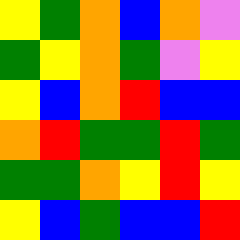[["yellow", "green", "orange", "blue", "orange", "violet"], ["green", "yellow", "orange", "green", "violet", "yellow"], ["yellow", "blue", "orange", "red", "blue", "blue"], ["orange", "red", "green", "green", "red", "green"], ["green", "green", "orange", "yellow", "red", "yellow"], ["yellow", "blue", "green", "blue", "blue", "red"]]